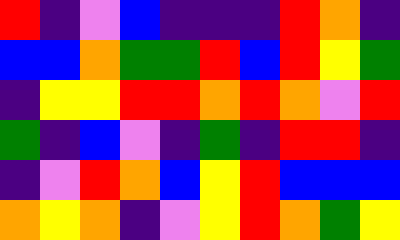[["red", "indigo", "violet", "blue", "indigo", "indigo", "indigo", "red", "orange", "indigo"], ["blue", "blue", "orange", "green", "green", "red", "blue", "red", "yellow", "green"], ["indigo", "yellow", "yellow", "red", "red", "orange", "red", "orange", "violet", "red"], ["green", "indigo", "blue", "violet", "indigo", "green", "indigo", "red", "red", "indigo"], ["indigo", "violet", "red", "orange", "blue", "yellow", "red", "blue", "blue", "blue"], ["orange", "yellow", "orange", "indigo", "violet", "yellow", "red", "orange", "green", "yellow"]]